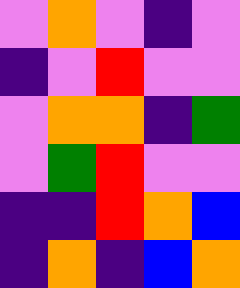[["violet", "orange", "violet", "indigo", "violet"], ["indigo", "violet", "red", "violet", "violet"], ["violet", "orange", "orange", "indigo", "green"], ["violet", "green", "red", "violet", "violet"], ["indigo", "indigo", "red", "orange", "blue"], ["indigo", "orange", "indigo", "blue", "orange"]]